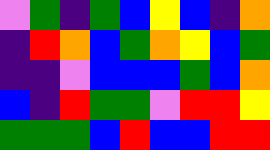[["violet", "green", "indigo", "green", "blue", "yellow", "blue", "indigo", "orange"], ["indigo", "red", "orange", "blue", "green", "orange", "yellow", "blue", "green"], ["indigo", "indigo", "violet", "blue", "blue", "blue", "green", "blue", "orange"], ["blue", "indigo", "red", "green", "green", "violet", "red", "red", "yellow"], ["green", "green", "green", "blue", "red", "blue", "blue", "red", "red"]]